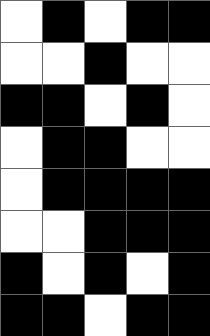[["white", "black", "white", "black", "black"], ["white", "white", "black", "white", "white"], ["black", "black", "white", "black", "white"], ["white", "black", "black", "white", "white"], ["white", "black", "black", "black", "black"], ["white", "white", "black", "black", "black"], ["black", "white", "black", "white", "black"], ["black", "black", "white", "black", "black"]]